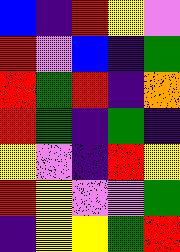[["blue", "indigo", "red", "yellow", "violet"], ["red", "violet", "blue", "indigo", "green"], ["red", "green", "red", "indigo", "orange"], ["red", "green", "indigo", "green", "indigo"], ["yellow", "violet", "indigo", "red", "yellow"], ["red", "yellow", "violet", "violet", "green"], ["indigo", "yellow", "yellow", "green", "red"]]